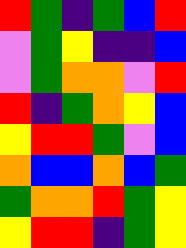[["red", "green", "indigo", "green", "blue", "red"], ["violet", "green", "yellow", "indigo", "indigo", "blue"], ["violet", "green", "orange", "orange", "violet", "red"], ["red", "indigo", "green", "orange", "yellow", "blue"], ["yellow", "red", "red", "green", "violet", "blue"], ["orange", "blue", "blue", "orange", "blue", "green"], ["green", "orange", "orange", "red", "green", "yellow"], ["yellow", "red", "red", "indigo", "green", "yellow"]]